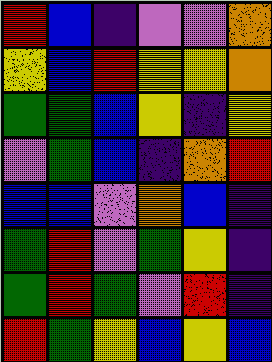[["red", "blue", "indigo", "violet", "violet", "orange"], ["yellow", "blue", "red", "yellow", "yellow", "orange"], ["green", "green", "blue", "yellow", "indigo", "yellow"], ["violet", "green", "blue", "indigo", "orange", "red"], ["blue", "blue", "violet", "orange", "blue", "indigo"], ["green", "red", "violet", "green", "yellow", "indigo"], ["green", "red", "green", "violet", "red", "indigo"], ["red", "green", "yellow", "blue", "yellow", "blue"]]